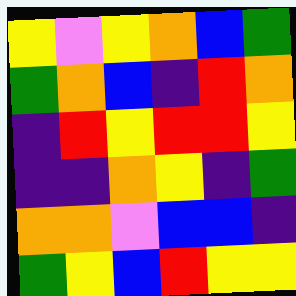[["yellow", "violet", "yellow", "orange", "blue", "green"], ["green", "orange", "blue", "indigo", "red", "orange"], ["indigo", "red", "yellow", "red", "red", "yellow"], ["indigo", "indigo", "orange", "yellow", "indigo", "green"], ["orange", "orange", "violet", "blue", "blue", "indigo"], ["green", "yellow", "blue", "red", "yellow", "yellow"]]